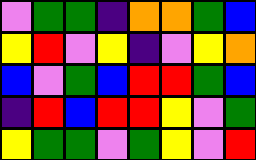[["violet", "green", "green", "indigo", "orange", "orange", "green", "blue"], ["yellow", "red", "violet", "yellow", "indigo", "violet", "yellow", "orange"], ["blue", "violet", "green", "blue", "red", "red", "green", "blue"], ["indigo", "red", "blue", "red", "red", "yellow", "violet", "green"], ["yellow", "green", "green", "violet", "green", "yellow", "violet", "red"]]